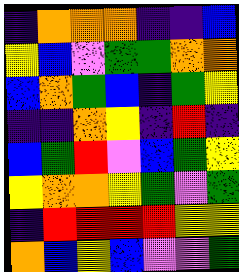[["indigo", "orange", "orange", "orange", "indigo", "indigo", "blue"], ["yellow", "blue", "violet", "green", "green", "orange", "orange"], ["blue", "orange", "green", "blue", "indigo", "green", "yellow"], ["indigo", "indigo", "orange", "yellow", "indigo", "red", "indigo"], ["blue", "green", "red", "violet", "blue", "green", "yellow"], ["yellow", "orange", "orange", "yellow", "green", "violet", "green"], ["indigo", "red", "red", "red", "red", "yellow", "yellow"], ["orange", "blue", "yellow", "blue", "violet", "violet", "green"]]